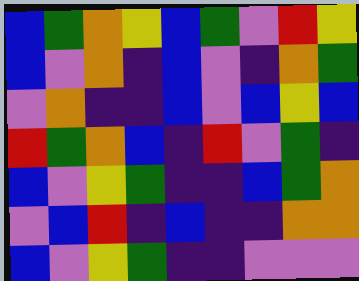[["blue", "green", "orange", "yellow", "blue", "green", "violet", "red", "yellow"], ["blue", "violet", "orange", "indigo", "blue", "violet", "indigo", "orange", "green"], ["violet", "orange", "indigo", "indigo", "blue", "violet", "blue", "yellow", "blue"], ["red", "green", "orange", "blue", "indigo", "red", "violet", "green", "indigo"], ["blue", "violet", "yellow", "green", "indigo", "indigo", "blue", "green", "orange"], ["violet", "blue", "red", "indigo", "blue", "indigo", "indigo", "orange", "orange"], ["blue", "violet", "yellow", "green", "indigo", "indigo", "violet", "violet", "violet"]]